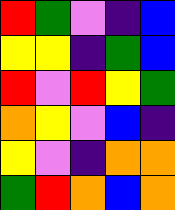[["red", "green", "violet", "indigo", "blue"], ["yellow", "yellow", "indigo", "green", "blue"], ["red", "violet", "red", "yellow", "green"], ["orange", "yellow", "violet", "blue", "indigo"], ["yellow", "violet", "indigo", "orange", "orange"], ["green", "red", "orange", "blue", "orange"]]